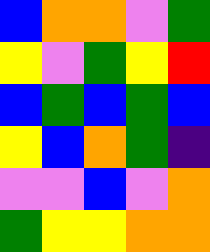[["blue", "orange", "orange", "violet", "green"], ["yellow", "violet", "green", "yellow", "red"], ["blue", "green", "blue", "green", "blue"], ["yellow", "blue", "orange", "green", "indigo"], ["violet", "violet", "blue", "violet", "orange"], ["green", "yellow", "yellow", "orange", "orange"]]